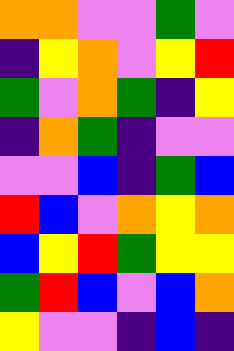[["orange", "orange", "violet", "violet", "green", "violet"], ["indigo", "yellow", "orange", "violet", "yellow", "red"], ["green", "violet", "orange", "green", "indigo", "yellow"], ["indigo", "orange", "green", "indigo", "violet", "violet"], ["violet", "violet", "blue", "indigo", "green", "blue"], ["red", "blue", "violet", "orange", "yellow", "orange"], ["blue", "yellow", "red", "green", "yellow", "yellow"], ["green", "red", "blue", "violet", "blue", "orange"], ["yellow", "violet", "violet", "indigo", "blue", "indigo"]]